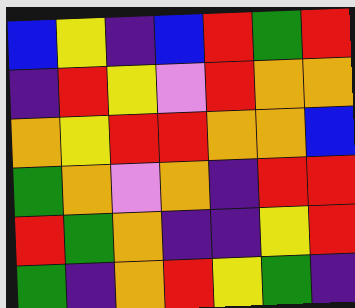[["blue", "yellow", "indigo", "blue", "red", "green", "red"], ["indigo", "red", "yellow", "violet", "red", "orange", "orange"], ["orange", "yellow", "red", "red", "orange", "orange", "blue"], ["green", "orange", "violet", "orange", "indigo", "red", "red"], ["red", "green", "orange", "indigo", "indigo", "yellow", "red"], ["green", "indigo", "orange", "red", "yellow", "green", "indigo"]]